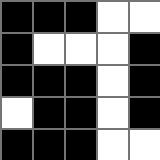[["black", "black", "black", "white", "white"], ["black", "white", "white", "white", "black"], ["black", "black", "black", "white", "black"], ["white", "black", "black", "white", "black"], ["black", "black", "black", "white", "white"]]